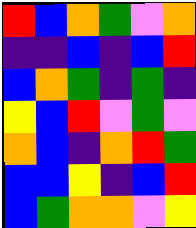[["red", "blue", "orange", "green", "violet", "orange"], ["indigo", "indigo", "blue", "indigo", "blue", "red"], ["blue", "orange", "green", "indigo", "green", "indigo"], ["yellow", "blue", "red", "violet", "green", "violet"], ["orange", "blue", "indigo", "orange", "red", "green"], ["blue", "blue", "yellow", "indigo", "blue", "red"], ["blue", "green", "orange", "orange", "violet", "yellow"]]